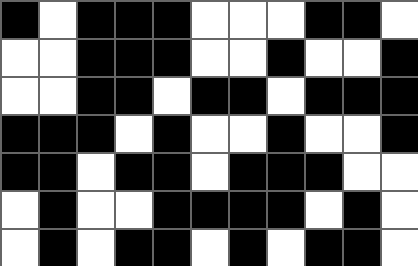[["black", "white", "black", "black", "black", "white", "white", "white", "black", "black", "white"], ["white", "white", "black", "black", "black", "white", "white", "black", "white", "white", "black"], ["white", "white", "black", "black", "white", "black", "black", "white", "black", "black", "black"], ["black", "black", "black", "white", "black", "white", "white", "black", "white", "white", "black"], ["black", "black", "white", "black", "black", "white", "black", "black", "black", "white", "white"], ["white", "black", "white", "white", "black", "black", "black", "black", "white", "black", "white"], ["white", "black", "white", "black", "black", "white", "black", "white", "black", "black", "white"]]